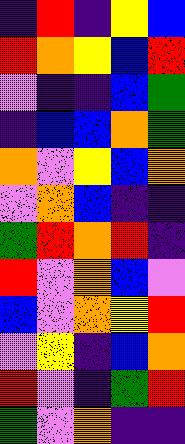[["indigo", "red", "indigo", "yellow", "blue"], ["red", "orange", "yellow", "blue", "red"], ["violet", "indigo", "indigo", "blue", "green"], ["indigo", "blue", "blue", "orange", "green"], ["orange", "violet", "yellow", "blue", "orange"], ["violet", "orange", "blue", "indigo", "indigo"], ["green", "red", "orange", "red", "indigo"], ["red", "violet", "orange", "blue", "violet"], ["blue", "violet", "orange", "yellow", "red"], ["violet", "yellow", "indigo", "blue", "orange"], ["red", "violet", "indigo", "green", "red"], ["green", "violet", "orange", "indigo", "indigo"]]